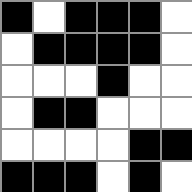[["black", "white", "black", "black", "black", "white"], ["white", "black", "black", "black", "black", "white"], ["white", "white", "white", "black", "white", "white"], ["white", "black", "black", "white", "white", "white"], ["white", "white", "white", "white", "black", "black"], ["black", "black", "black", "white", "black", "white"]]